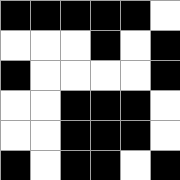[["black", "black", "black", "black", "black", "white"], ["white", "white", "white", "black", "white", "black"], ["black", "white", "white", "white", "white", "black"], ["white", "white", "black", "black", "black", "white"], ["white", "white", "black", "black", "black", "white"], ["black", "white", "black", "black", "white", "black"]]